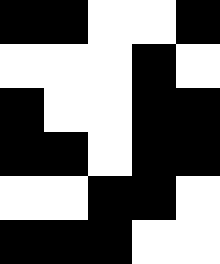[["black", "black", "white", "white", "black"], ["white", "white", "white", "black", "white"], ["black", "white", "white", "black", "black"], ["black", "black", "white", "black", "black"], ["white", "white", "black", "black", "white"], ["black", "black", "black", "white", "white"]]